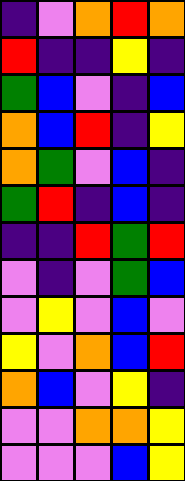[["indigo", "violet", "orange", "red", "orange"], ["red", "indigo", "indigo", "yellow", "indigo"], ["green", "blue", "violet", "indigo", "blue"], ["orange", "blue", "red", "indigo", "yellow"], ["orange", "green", "violet", "blue", "indigo"], ["green", "red", "indigo", "blue", "indigo"], ["indigo", "indigo", "red", "green", "red"], ["violet", "indigo", "violet", "green", "blue"], ["violet", "yellow", "violet", "blue", "violet"], ["yellow", "violet", "orange", "blue", "red"], ["orange", "blue", "violet", "yellow", "indigo"], ["violet", "violet", "orange", "orange", "yellow"], ["violet", "violet", "violet", "blue", "yellow"]]